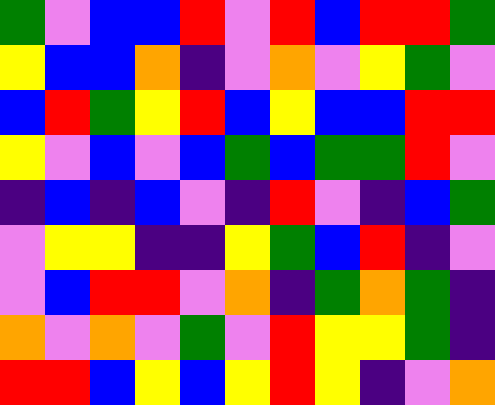[["green", "violet", "blue", "blue", "red", "violet", "red", "blue", "red", "red", "green"], ["yellow", "blue", "blue", "orange", "indigo", "violet", "orange", "violet", "yellow", "green", "violet"], ["blue", "red", "green", "yellow", "red", "blue", "yellow", "blue", "blue", "red", "red"], ["yellow", "violet", "blue", "violet", "blue", "green", "blue", "green", "green", "red", "violet"], ["indigo", "blue", "indigo", "blue", "violet", "indigo", "red", "violet", "indigo", "blue", "green"], ["violet", "yellow", "yellow", "indigo", "indigo", "yellow", "green", "blue", "red", "indigo", "violet"], ["violet", "blue", "red", "red", "violet", "orange", "indigo", "green", "orange", "green", "indigo"], ["orange", "violet", "orange", "violet", "green", "violet", "red", "yellow", "yellow", "green", "indigo"], ["red", "red", "blue", "yellow", "blue", "yellow", "red", "yellow", "indigo", "violet", "orange"]]